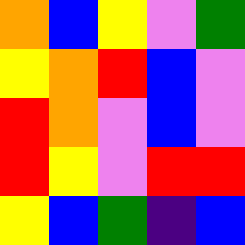[["orange", "blue", "yellow", "violet", "green"], ["yellow", "orange", "red", "blue", "violet"], ["red", "orange", "violet", "blue", "violet"], ["red", "yellow", "violet", "red", "red"], ["yellow", "blue", "green", "indigo", "blue"]]